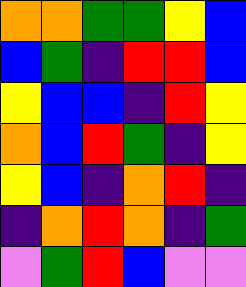[["orange", "orange", "green", "green", "yellow", "blue"], ["blue", "green", "indigo", "red", "red", "blue"], ["yellow", "blue", "blue", "indigo", "red", "yellow"], ["orange", "blue", "red", "green", "indigo", "yellow"], ["yellow", "blue", "indigo", "orange", "red", "indigo"], ["indigo", "orange", "red", "orange", "indigo", "green"], ["violet", "green", "red", "blue", "violet", "violet"]]